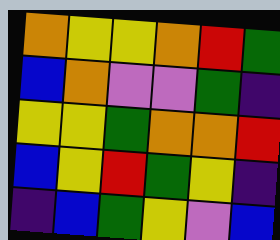[["orange", "yellow", "yellow", "orange", "red", "green"], ["blue", "orange", "violet", "violet", "green", "indigo"], ["yellow", "yellow", "green", "orange", "orange", "red"], ["blue", "yellow", "red", "green", "yellow", "indigo"], ["indigo", "blue", "green", "yellow", "violet", "blue"]]